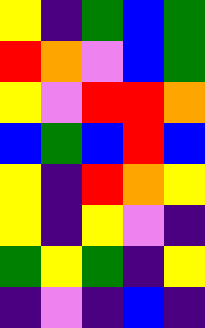[["yellow", "indigo", "green", "blue", "green"], ["red", "orange", "violet", "blue", "green"], ["yellow", "violet", "red", "red", "orange"], ["blue", "green", "blue", "red", "blue"], ["yellow", "indigo", "red", "orange", "yellow"], ["yellow", "indigo", "yellow", "violet", "indigo"], ["green", "yellow", "green", "indigo", "yellow"], ["indigo", "violet", "indigo", "blue", "indigo"]]